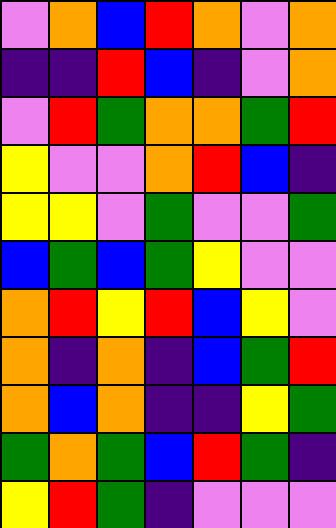[["violet", "orange", "blue", "red", "orange", "violet", "orange"], ["indigo", "indigo", "red", "blue", "indigo", "violet", "orange"], ["violet", "red", "green", "orange", "orange", "green", "red"], ["yellow", "violet", "violet", "orange", "red", "blue", "indigo"], ["yellow", "yellow", "violet", "green", "violet", "violet", "green"], ["blue", "green", "blue", "green", "yellow", "violet", "violet"], ["orange", "red", "yellow", "red", "blue", "yellow", "violet"], ["orange", "indigo", "orange", "indigo", "blue", "green", "red"], ["orange", "blue", "orange", "indigo", "indigo", "yellow", "green"], ["green", "orange", "green", "blue", "red", "green", "indigo"], ["yellow", "red", "green", "indigo", "violet", "violet", "violet"]]